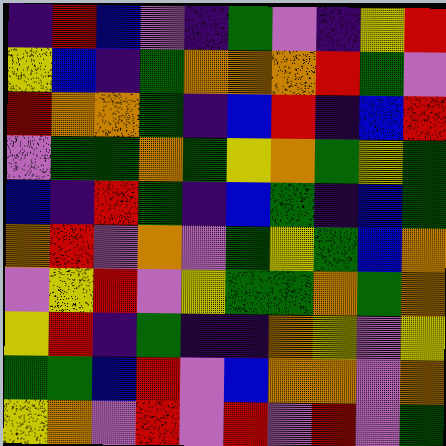[["indigo", "red", "blue", "violet", "indigo", "green", "violet", "indigo", "yellow", "red"], ["yellow", "blue", "indigo", "green", "orange", "orange", "orange", "red", "green", "violet"], ["red", "orange", "orange", "green", "indigo", "blue", "red", "indigo", "blue", "red"], ["violet", "green", "green", "orange", "green", "yellow", "orange", "green", "yellow", "green"], ["blue", "indigo", "red", "green", "indigo", "blue", "green", "indigo", "blue", "green"], ["orange", "red", "violet", "orange", "violet", "green", "yellow", "green", "blue", "orange"], ["violet", "yellow", "red", "violet", "yellow", "green", "green", "orange", "green", "orange"], ["yellow", "red", "indigo", "green", "indigo", "indigo", "orange", "yellow", "violet", "yellow"], ["green", "green", "blue", "red", "violet", "blue", "orange", "orange", "violet", "orange"], ["yellow", "orange", "violet", "red", "violet", "red", "violet", "red", "violet", "green"]]